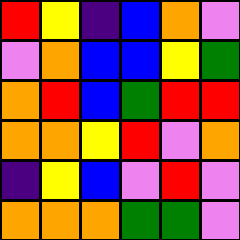[["red", "yellow", "indigo", "blue", "orange", "violet"], ["violet", "orange", "blue", "blue", "yellow", "green"], ["orange", "red", "blue", "green", "red", "red"], ["orange", "orange", "yellow", "red", "violet", "orange"], ["indigo", "yellow", "blue", "violet", "red", "violet"], ["orange", "orange", "orange", "green", "green", "violet"]]